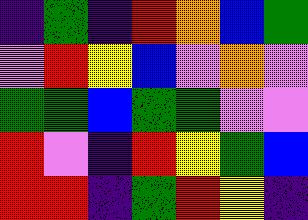[["indigo", "green", "indigo", "red", "orange", "blue", "green"], ["violet", "red", "yellow", "blue", "violet", "orange", "violet"], ["green", "green", "blue", "green", "green", "violet", "violet"], ["red", "violet", "indigo", "red", "yellow", "green", "blue"], ["red", "red", "indigo", "green", "red", "yellow", "indigo"]]